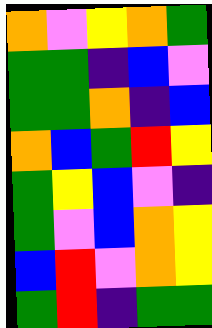[["orange", "violet", "yellow", "orange", "green"], ["green", "green", "indigo", "blue", "violet"], ["green", "green", "orange", "indigo", "blue"], ["orange", "blue", "green", "red", "yellow"], ["green", "yellow", "blue", "violet", "indigo"], ["green", "violet", "blue", "orange", "yellow"], ["blue", "red", "violet", "orange", "yellow"], ["green", "red", "indigo", "green", "green"]]